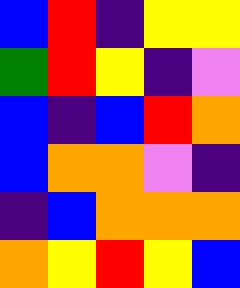[["blue", "red", "indigo", "yellow", "yellow"], ["green", "red", "yellow", "indigo", "violet"], ["blue", "indigo", "blue", "red", "orange"], ["blue", "orange", "orange", "violet", "indigo"], ["indigo", "blue", "orange", "orange", "orange"], ["orange", "yellow", "red", "yellow", "blue"]]